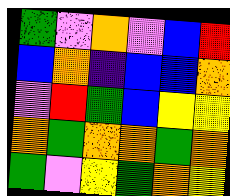[["green", "violet", "orange", "violet", "blue", "red"], ["blue", "orange", "indigo", "blue", "blue", "orange"], ["violet", "red", "green", "blue", "yellow", "yellow"], ["orange", "green", "orange", "orange", "green", "orange"], ["green", "violet", "yellow", "green", "orange", "yellow"]]